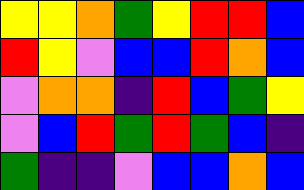[["yellow", "yellow", "orange", "green", "yellow", "red", "red", "blue"], ["red", "yellow", "violet", "blue", "blue", "red", "orange", "blue"], ["violet", "orange", "orange", "indigo", "red", "blue", "green", "yellow"], ["violet", "blue", "red", "green", "red", "green", "blue", "indigo"], ["green", "indigo", "indigo", "violet", "blue", "blue", "orange", "blue"]]